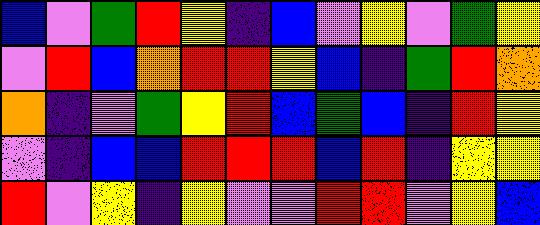[["blue", "violet", "green", "red", "yellow", "indigo", "blue", "violet", "yellow", "violet", "green", "yellow"], ["violet", "red", "blue", "orange", "red", "red", "yellow", "blue", "indigo", "green", "red", "orange"], ["orange", "indigo", "violet", "green", "yellow", "red", "blue", "green", "blue", "indigo", "red", "yellow"], ["violet", "indigo", "blue", "blue", "red", "red", "red", "blue", "red", "indigo", "yellow", "yellow"], ["red", "violet", "yellow", "indigo", "yellow", "violet", "violet", "red", "red", "violet", "yellow", "blue"]]